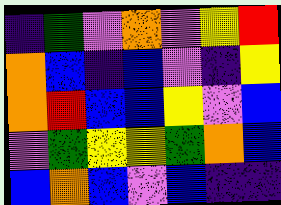[["indigo", "green", "violet", "orange", "violet", "yellow", "red"], ["orange", "blue", "indigo", "blue", "violet", "indigo", "yellow"], ["orange", "red", "blue", "blue", "yellow", "violet", "blue"], ["violet", "green", "yellow", "yellow", "green", "orange", "blue"], ["blue", "orange", "blue", "violet", "blue", "indigo", "indigo"]]